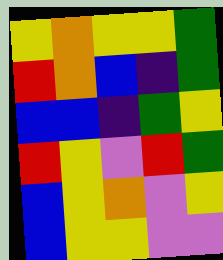[["yellow", "orange", "yellow", "yellow", "green"], ["red", "orange", "blue", "indigo", "green"], ["blue", "blue", "indigo", "green", "yellow"], ["red", "yellow", "violet", "red", "green"], ["blue", "yellow", "orange", "violet", "yellow"], ["blue", "yellow", "yellow", "violet", "violet"]]